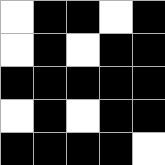[["white", "black", "black", "white", "black"], ["white", "black", "white", "black", "black"], ["black", "black", "black", "black", "black"], ["white", "black", "white", "black", "black"], ["black", "black", "black", "black", "white"]]